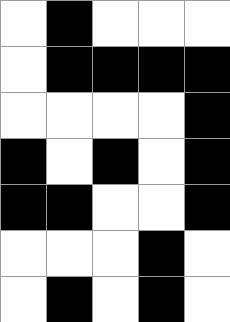[["white", "black", "white", "white", "white"], ["white", "black", "black", "black", "black"], ["white", "white", "white", "white", "black"], ["black", "white", "black", "white", "black"], ["black", "black", "white", "white", "black"], ["white", "white", "white", "black", "white"], ["white", "black", "white", "black", "white"]]